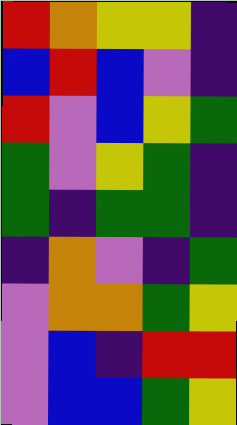[["red", "orange", "yellow", "yellow", "indigo"], ["blue", "red", "blue", "violet", "indigo"], ["red", "violet", "blue", "yellow", "green"], ["green", "violet", "yellow", "green", "indigo"], ["green", "indigo", "green", "green", "indigo"], ["indigo", "orange", "violet", "indigo", "green"], ["violet", "orange", "orange", "green", "yellow"], ["violet", "blue", "indigo", "red", "red"], ["violet", "blue", "blue", "green", "yellow"]]